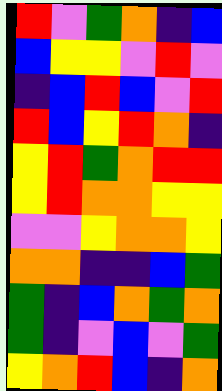[["red", "violet", "green", "orange", "indigo", "blue"], ["blue", "yellow", "yellow", "violet", "red", "violet"], ["indigo", "blue", "red", "blue", "violet", "red"], ["red", "blue", "yellow", "red", "orange", "indigo"], ["yellow", "red", "green", "orange", "red", "red"], ["yellow", "red", "orange", "orange", "yellow", "yellow"], ["violet", "violet", "yellow", "orange", "orange", "yellow"], ["orange", "orange", "indigo", "indigo", "blue", "green"], ["green", "indigo", "blue", "orange", "green", "orange"], ["green", "indigo", "violet", "blue", "violet", "green"], ["yellow", "orange", "red", "blue", "indigo", "orange"]]